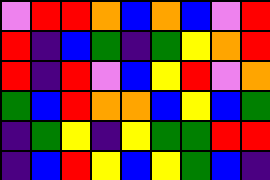[["violet", "red", "red", "orange", "blue", "orange", "blue", "violet", "red"], ["red", "indigo", "blue", "green", "indigo", "green", "yellow", "orange", "red"], ["red", "indigo", "red", "violet", "blue", "yellow", "red", "violet", "orange"], ["green", "blue", "red", "orange", "orange", "blue", "yellow", "blue", "green"], ["indigo", "green", "yellow", "indigo", "yellow", "green", "green", "red", "red"], ["indigo", "blue", "red", "yellow", "blue", "yellow", "green", "blue", "indigo"]]